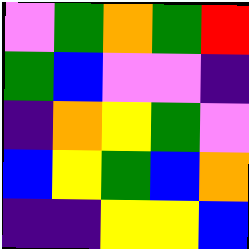[["violet", "green", "orange", "green", "red"], ["green", "blue", "violet", "violet", "indigo"], ["indigo", "orange", "yellow", "green", "violet"], ["blue", "yellow", "green", "blue", "orange"], ["indigo", "indigo", "yellow", "yellow", "blue"]]